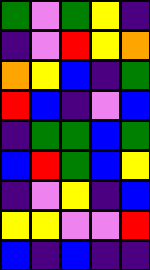[["green", "violet", "green", "yellow", "indigo"], ["indigo", "violet", "red", "yellow", "orange"], ["orange", "yellow", "blue", "indigo", "green"], ["red", "blue", "indigo", "violet", "blue"], ["indigo", "green", "green", "blue", "green"], ["blue", "red", "green", "blue", "yellow"], ["indigo", "violet", "yellow", "indigo", "blue"], ["yellow", "yellow", "violet", "violet", "red"], ["blue", "indigo", "blue", "indigo", "indigo"]]